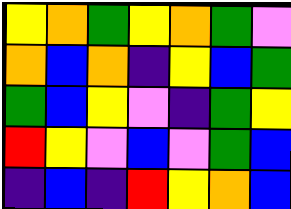[["yellow", "orange", "green", "yellow", "orange", "green", "violet"], ["orange", "blue", "orange", "indigo", "yellow", "blue", "green"], ["green", "blue", "yellow", "violet", "indigo", "green", "yellow"], ["red", "yellow", "violet", "blue", "violet", "green", "blue"], ["indigo", "blue", "indigo", "red", "yellow", "orange", "blue"]]